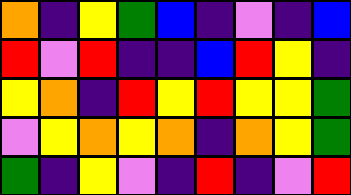[["orange", "indigo", "yellow", "green", "blue", "indigo", "violet", "indigo", "blue"], ["red", "violet", "red", "indigo", "indigo", "blue", "red", "yellow", "indigo"], ["yellow", "orange", "indigo", "red", "yellow", "red", "yellow", "yellow", "green"], ["violet", "yellow", "orange", "yellow", "orange", "indigo", "orange", "yellow", "green"], ["green", "indigo", "yellow", "violet", "indigo", "red", "indigo", "violet", "red"]]